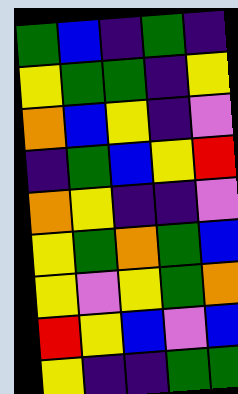[["green", "blue", "indigo", "green", "indigo"], ["yellow", "green", "green", "indigo", "yellow"], ["orange", "blue", "yellow", "indigo", "violet"], ["indigo", "green", "blue", "yellow", "red"], ["orange", "yellow", "indigo", "indigo", "violet"], ["yellow", "green", "orange", "green", "blue"], ["yellow", "violet", "yellow", "green", "orange"], ["red", "yellow", "blue", "violet", "blue"], ["yellow", "indigo", "indigo", "green", "green"]]